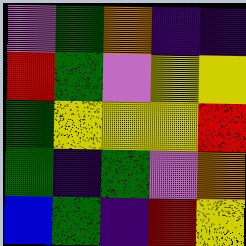[["violet", "green", "orange", "indigo", "indigo"], ["red", "green", "violet", "yellow", "yellow"], ["green", "yellow", "yellow", "yellow", "red"], ["green", "indigo", "green", "violet", "orange"], ["blue", "green", "indigo", "red", "yellow"]]